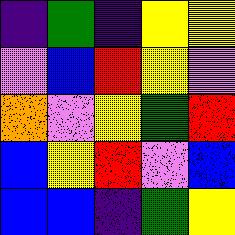[["indigo", "green", "indigo", "yellow", "yellow"], ["violet", "blue", "red", "yellow", "violet"], ["orange", "violet", "yellow", "green", "red"], ["blue", "yellow", "red", "violet", "blue"], ["blue", "blue", "indigo", "green", "yellow"]]